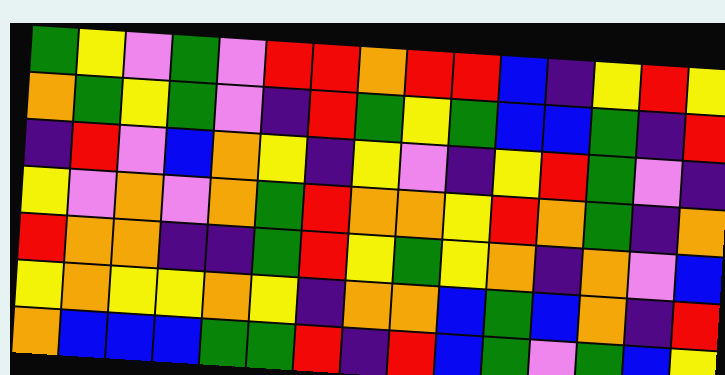[["green", "yellow", "violet", "green", "violet", "red", "red", "orange", "red", "red", "blue", "indigo", "yellow", "red", "yellow"], ["orange", "green", "yellow", "green", "violet", "indigo", "red", "green", "yellow", "green", "blue", "blue", "green", "indigo", "red"], ["indigo", "red", "violet", "blue", "orange", "yellow", "indigo", "yellow", "violet", "indigo", "yellow", "red", "green", "violet", "indigo"], ["yellow", "violet", "orange", "violet", "orange", "green", "red", "orange", "orange", "yellow", "red", "orange", "green", "indigo", "orange"], ["red", "orange", "orange", "indigo", "indigo", "green", "red", "yellow", "green", "yellow", "orange", "indigo", "orange", "violet", "blue"], ["yellow", "orange", "yellow", "yellow", "orange", "yellow", "indigo", "orange", "orange", "blue", "green", "blue", "orange", "indigo", "red"], ["orange", "blue", "blue", "blue", "green", "green", "red", "indigo", "red", "blue", "green", "violet", "green", "blue", "yellow"]]